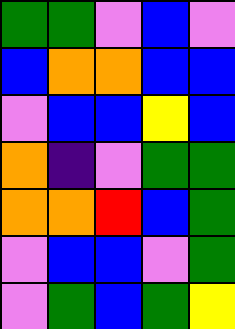[["green", "green", "violet", "blue", "violet"], ["blue", "orange", "orange", "blue", "blue"], ["violet", "blue", "blue", "yellow", "blue"], ["orange", "indigo", "violet", "green", "green"], ["orange", "orange", "red", "blue", "green"], ["violet", "blue", "blue", "violet", "green"], ["violet", "green", "blue", "green", "yellow"]]